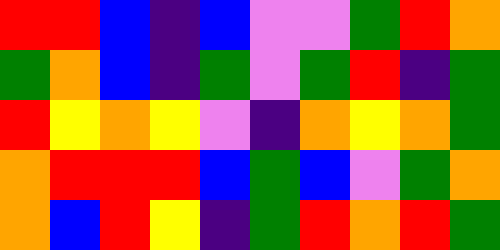[["red", "red", "blue", "indigo", "blue", "violet", "violet", "green", "red", "orange"], ["green", "orange", "blue", "indigo", "green", "violet", "green", "red", "indigo", "green"], ["red", "yellow", "orange", "yellow", "violet", "indigo", "orange", "yellow", "orange", "green"], ["orange", "red", "red", "red", "blue", "green", "blue", "violet", "green", "orange"], ["orange", "blue", "red", "yellow", "indigo", "green", "red", "orange", "red", "green"]]